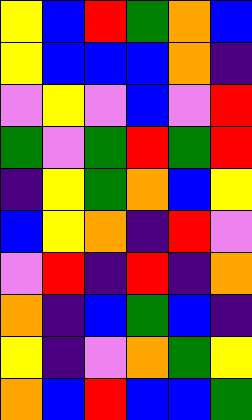[["yellow", "blue", "red", "green", "orange", "blue"], ["yellow", "blue", "blue", "blue", "orange", "indigo"], ["violet", "yellow", "violet", "blue", "violet", "red"], ["green", "violet", "green", "red", "green", "red"], ["indigo", "yellow", "green", "orange", "blue", "yellow"], ["blue", "yellow", "orange", "indigo", "red", "violet"], ["violet", "red", "indigo", "red", "indigo", "orange"], ["orange", "indigo", "blue", "green", "blue", "indigo"], ["yellow", "indigo", "violet", "orange", "green", "yellow"], ["orange", "blue", "red", "blue", "blue", "green"]]